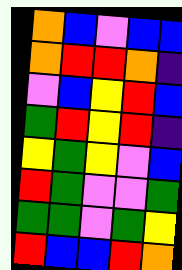[["orange", "blue", "violet", "blue", "blue"], ["orange", "red", "red", "orange", "indigo"], ["violet", "blue", "yellow", "red", "blue"], ["green", "red", "yellow", "red", "indigo"], ["yellow", "green", "yellow", "violet", "blue"], ["red", "green", "violet", "violet", "green"], ["green", "green", "violet", "green", "yellow"], ["red", "blue", "blue", "red", "orange"]]